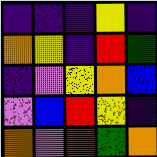[["indigo", "indigo", "indigo", "yellow", "indigo"], ["orange", "yellow", "indigo", "red", "green"], ["indigo", "violet", "yellow", "orange", "blue"], ["violet", "blue", "red", "yellow", "indigo"], ["orange", "violet", "red", "green", "orange"]]